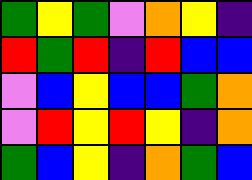[["green", "yellow", "green", "violet", "orange", "yellow", "indigo"], ["red", "green", "red", "indigo", "red", "blue", "blue"], ["violet", "blue", "yellow", "blue", "blue", "green", "orange"], ["violet", "red", "yellow", "red", "yellow", "indigo", "orange"], ["green", "blue", "yellow", "indigo", "orange", "green", "blue"]]